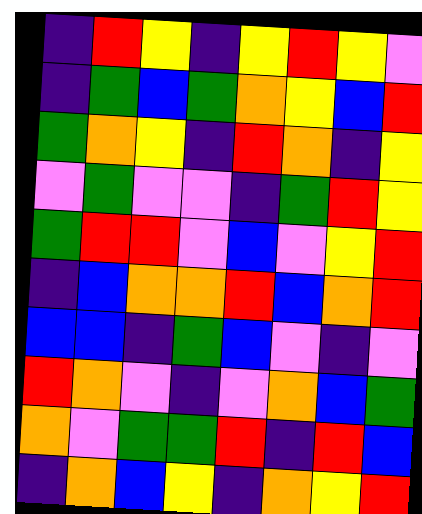[["indigo", "red", "yellow", "indigo", "yellow", "red", "yellow", "violet"], ["indigo", "green", "blue", "green", "orange", "yellow", "blue", "red"], ["green", "orange", "yellow", "indigo", "red", "orange", "indigo", "yellow"], ["violet", "green", "violet", "violet", "indigo", "green", "red", "yellow"], ["green", "red", "red", "violet", "blue", "violet", "yellow", "red"], ["indigo", "blue", "orange", "orange", "red", "blue", "orange", "red"], ["blue", "blue", "indigo", "green", "blue", "violet", "indigo", "violet"], ["red", "orange", "violet", "indigo", "violet", "orange", "blue", "green"], ["orange", "violet", "green", "green", "red", "indigo", "red", "blue"], ["indigo", "orange", "blue", "yellow", "indigo", "orange", "yellow", "red"]]